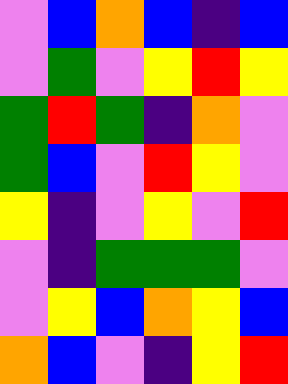[["violet", "blue", "orange", "blue", "indigo", "blue"], ["violet", "green", "violet", "yellow", "red", "yellow"], ["green", "red", "green", "indigo", "orange", "violet"], ["green", "blue", "violet", "red", "yellow", "violet"], ["yellow", "indigo", "violet", "yellow", "violet", "red"], ["violet", "indigo", "green", "green", "green", "violet"], ["violet", "yellow", "blue", "orange", "yellow", "blue"], ["orange", "blue", "violet", "indigo", "yellow", "red"]]